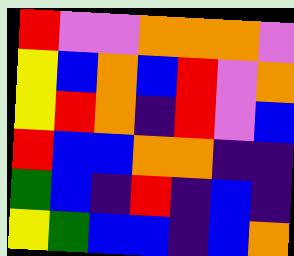[["red", "violet", "violet", "orange", "orange", "orange", "violet"], ["yellow", "blue", "orange", "blue", "red", "violet", "orange"], ["yellow", "red", "orange", "indigo", "red", "violet", "blue"], ["red", "blue", "blue", "orange", "orange", "indigo", "indigo"], ["green", "blue", "indigo", "red", "indigo", "blue", "indigo"], ["yellow", "green", "blue", "blue", "indigo", "blue", "orange"]]